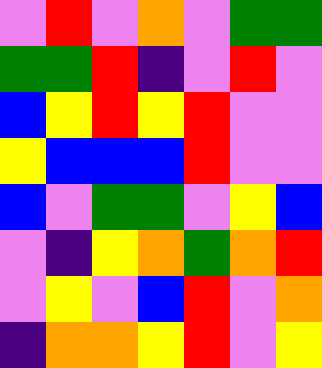[["violet", "red", "violet", "orange", "violet", "green", "green"], ["green", "green", "red", "indigo", "violet", "red", "violet"], ["blue", "yellow", "red", "yellow", "red", "violet", "violet"], ["yellow", "blue", "blue", "blue", "red", "violet", "violet"], ["blue", "violet", "green", "green", "violet", "yellow", "blue"], ["violet", "indigo", "yellow", "orange", "green", "orange", "red"], ["violet", "yellow", "violet", "blue", "red", "violet", "orange"], ["indigo", "orange", "orange", "yellow", "red", "violet", "yellow"]]